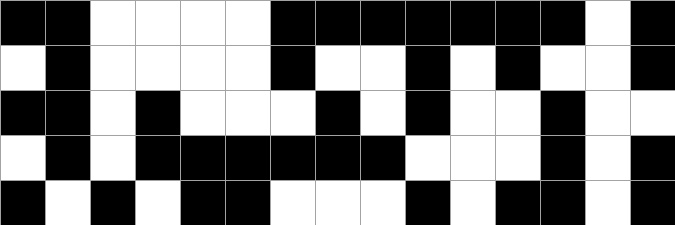[["black", "black", "white", "white", "white", "white", "black", "black", "black", "black", "black", "black", "black", "white", "black"], ["white", "black", "white", "white", "white", "white", "black", "white", "white", "black", "white", "black", "white", "white", "black"], ["black", "black", "white", "black", "white", "white", "white", "black", "white", "black", "white", "white", "black", "white", "white"], ["white", "black", "white", "black", "black", "black", "black", "black", "black", "white", "white", "white", "black", "white", "black"], ["black", "white", "black", "white", "black", "black", "white", "white", "white", "black", "white", "black", "black", "white", "black"]]